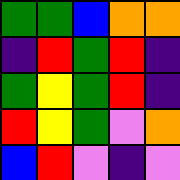[["green", "green", "blue", "orange", "orange"], ["indigo", "red", "green", "red", "indigo"], ["green", "yellow", "green", "red", "indigo"], ["red", "yellow", "green", "violet", "orange"], ["blue", "red", "violet", "indigo", "violet"]]